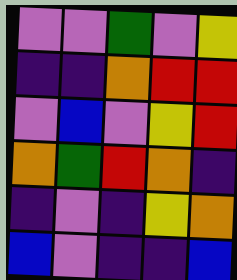[["violet", "violet", "green", "violet", "yellow"], ["indigo", "indigo", "orange", "red", "red"], ["violet", "blue", "violet", "yellow", "red"], ["orange", "green", "red", "orange", "indigo"], ["indigo", "violet", "indigo", "yellow", "orange"], ["blue", "violet", "indigo", "indigo", "blue"]]